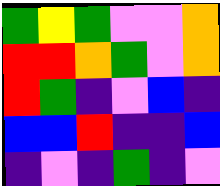[["green", "yellow", "green", "violet", "violet", "orange"], ["red", "red", "orange", "green", "violet", "orange"], ["red", "green", "indigo", "violet", "blue", "indigo"], ["blue", "blue", "red", "indigo", "indigo", "blue"], ["indigo", "violet", "indigo", "green", "indigo", "violet"]]